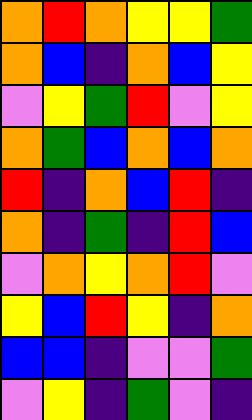[["orange", "red", "orange", "yellow", "yellow", "green"], ["orange", "blue", "indigo", "orange", "blue", "yellow"], ["violet", "yellow", "green", "red", "violet", "yellow"], ["orange", "green", "blue", "orange", "blue", "orange"], ["red", "indigo", "orange", "blue", "red", "indigo"], ["orange", "indigo", "green", "indigo", "red", "blue"], ["violet", "orange", "yellow", "orange", "red", "violet"], ["yellow", "blue", "red", "yellow", "indigo", "orange"], ["blue", "blue", "indigo", "violet", "violet", "green"], ["violet", "yellow", "indigo", "green", "violet", "indigo"]]